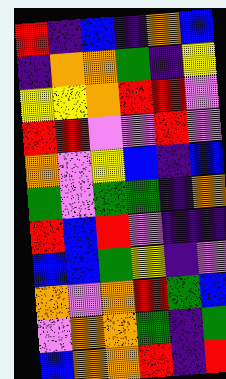[["red", "indigo", "blue", "indigo", "orange", "blue"], ["indigo", "orange", "orange", "green", "indigo", "yellow"], ["yellow", "yellow", "orange", "red", "red", "violet"], ["red", "red", "violet", "violet", "red", "violet"], ["orange", "violet", "yellow", "blue", "indigo", "blue"], ["green", "violet", "green", "green", "indigo", "orange"], ["red", "blue", "red", "violet", "indigo", "indigo"], ["blue", "blue", "green", "yellow", "indigo", "violet"], ["orange", "violet", "orange", "red", "green", "blue"], ["violet", "orange", "orange", "green", "indigo", "green"], ["blue", "orange", "orange", "red", "indigo", "red"]]